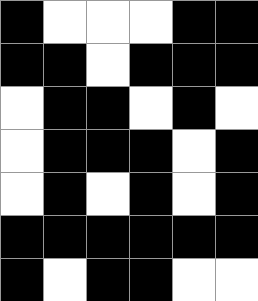[["black", "white", "white", "white", "black", "black"], ["black", "black", "white", "black", "black", "black"], ["white", "black", "black", "white", "black", "white"], ["white", "black", "black", "black", "white", "black"], ["white", "black", "white", "black", "white", "black"], ["black", "black", "black", "black", "black", "black"], ["black", "white", "black", "black", "white", "white"]]